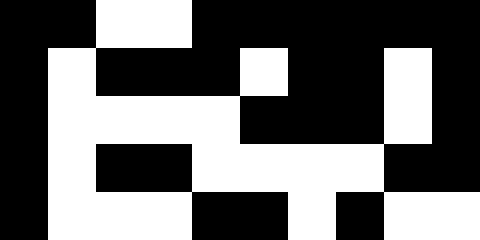[["black", "black", "white", "white", "black", "black", "black", "black", "black", "black"], ["black", "white", "black", "black", "black", "white", "black", "black", "white", "black"], ["black", "white", "white", "white", "white", "black", "black", "black", "white", "black"], ["black", "white", "black", "black", "white", "white", "white", "white", "black", "black"], ["black", "white", "white", "white", "black", "black", "white", "black", "white", "white"]]